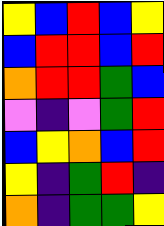[["yellow", "blue", "red", "blue", "yellow"], ["blue", "red", "red", "blue", "red"], ["orange", "red", "red", "green", "blue"], ["violet", "indigo", "violet", "green", "red"], ["blue", "yellow", "orange", "blue", "red"], ["yellow", "indigo", "green", "red", "indigo"], ["orange", "indigo", "green", "green", "yellow"]]